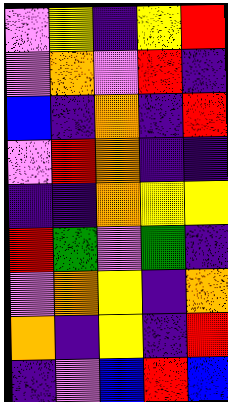[["violet", "yellow", "indigo", "yellow", "red"], ["violet", "orange", "violet", "red", "indigo"], ["blue", "indigo", "orange", "indigo", "red"], ["violet", "red", "orange", "indigo", "indigo"], ["indigo", "indigo", "orange", "yellow", "yellow"], ["red", "green", "violet", "green", "indigo"], ["violet", "orange", "yellow", "indigo", "orange"], ["orange", "indigo", "yellow", "indigo", "red"], ["indigo", "violet", "blue", "red", "blue"]]